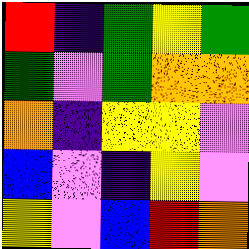[["red", "indigo", "green", "yellow", "green"], ["green", "violet", "green", "orange", "orange"], ["orange", "indigo", "yellow", "yellow", "violet"], ["blue", "violet", "indigo", "yellow", "violet"], ["yellow", "violet", "blue", "red", "orange"]]